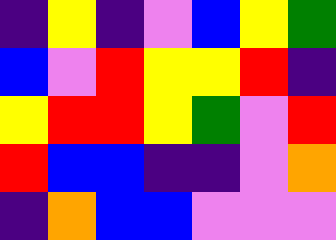[["indigo", "yellow", "indigo", "violet", "blue", "yellow", "green"], ["blue", "violet", "red", "yellow", "yellow", "red", "indigo"], ["yellow", "red", "red", "yellow", "green", "violet", "red"], ["red", "blue", "blue", "indigo", "indigo", "violet", "orange"], ["indigo", "orange", "blue", "blue", "violet", "violet", "violet"]]